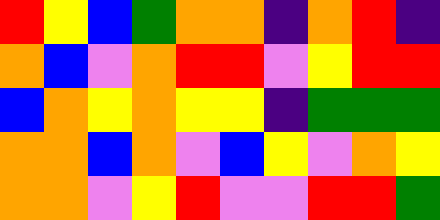[["red", "yellow", "blue", "green", "orange", "orange", "indigo", "orange", "red", "indigo"], ["orange", "blue", "violet", "orange", "red", "red", "violet", "yellow", "red", "red"], ["blue", "orange", "yellow", "orange", "yellow", "yellow", "indigo", "green", "green", "green"], ["orange", "orange", "blue", "orange", "violet", "blue", "yellow", "violet", "orange", "yellow"], ["orange", "orange", "violet", "yellow", "red", "violet", "violet", "red", "red", "green"]]